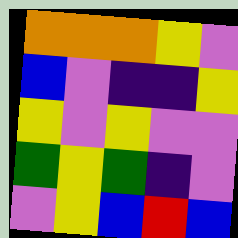[["orange", "orange", "orange", "yellow", "violet"], ["blue", "violet", "indigo", "indigo", "yellow"], ["yellow", "violet", "yellow", "violet", "violet"], ["green", "yellow", "green", "indigo", "violet"], ["violet", "yellow", "blue", "red", "blue"]]